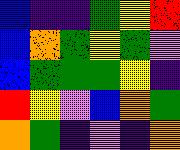[["blue", "indigo", "indigo", "green", "yellow", "red"], ["blue", "orange", "green", "yellow", "green", "violet"], ["blue", "green", "green", "green", "yellow", "indigo"], ["red", "yellow", "violet", "blue", "orange", "green"], ["orange", "green", "indigo", "violet", "indigo", "orange"]]